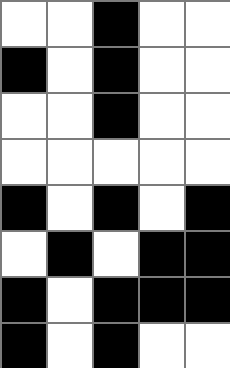[["white", "white", "black", "white", "white"], ["black", "white", "black", "white", "white"], ["white", "white", "black", "white", "white"], ["white", "white", "white", "white", "white"], ["black", "white", "black", "white", "black"], ["white", "black", "white", "black", "black"], ["black", "white", "black", "black", "black"], ["black", "white", "black", "white", "white"]]